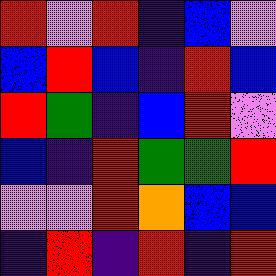[["red", "violet", "red", "indigo", "blue", "violet"], ["blue", "red", "blue", "indigo", "red", "blue"], ["red", "green", "indigo", "blue", "red", "violet"], ["blue", "indigo", "red", "green", "green", "red"], ["violet", "violet", "red", "orange", "blue", "blue"], ["indigo", "red", "indigo", "red", "indigo", "red"]]